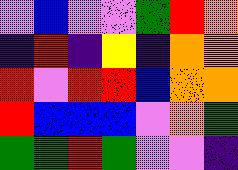[["violet", "blue", "violet", "violet", "green", "red", "orange"], ["indigo", "red", "indigo", "yellow", "indigo", "orange", "orange"], ["red", "violet", "red", "red", "blue", "orange", "orange"], ["red", "blue", "blue", "blue", "violet", "orange", "green"], ["green", "green", "red", "green", "violet", "violet", "indigo"]]